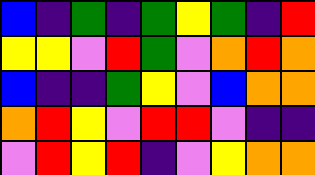[["blue", "indigo", "green", "indigo", "green", "yellow", "green", "indigo", "red"], ["yellow", "yellow", "violet", "red", "green", "violet", "orange", "red", "orange"], ["blue", "indigo", "indigo", "green", "yellow", "violet", "blue", "orange", "orange"], ["orange", "red", "yellow", "violet", "red", "red", "violet", "indigo", "indigo"], ["violet", "red", "yellow", "red", "indigo", "violet", "yellow", "orange", "orange"]]